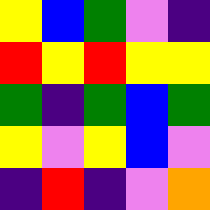[["yellow", "blue", "green", "violet", "indigo"], ["red", "yellow", "red", "yellow", "yellow"], ["green", "indigo", "green", "blue", "green"], ["yellow", "violet", "yellow", "blue", "violet"], ["indigo", "red", "indigo", "violet", "orange"]]